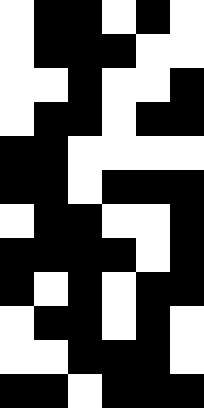[["white", "black", "black", "white", "black", "white"], ["white", "black", "black", "black", "white", "white"], ["white", "white", "black", "white", "white", "black"], ["white", "black", "black", "white", "black", "black"], ["black", "black", "white", "white", "white", "white"], ["black", "black", "white", "black", "black", "black"], ["white", "black", "black", "white", "white", "black"], ["black", "black", "black", "black", "white", "black"], ["black", "white", "black", "white", "black", "black"], ["white", "black", "black", "white", "black", "white"], ["white", "white", "black", "black", "black", "white"], ["black", "black", "white", "black", "black", "black"]]